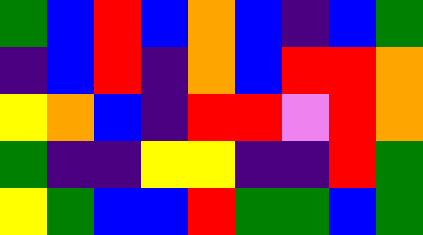[["green", "blue", "red", "blue", "orange", "blue", "indigo", "blue", "green"], ["indigo", "blue", "red", "indigo", "orange", "blue", "red", "red", "orange"], ["yellow", "orange", "blue", "indigo", "red", "red", "violet", "red", "orange"], ["green", "indigo", "indigo", "yellow", "yellow", "indigo", "indigo", "red", "green"], ["yellow", "green", "blue", "blue", "red", "green", "green", "blue", "green"]]